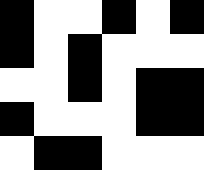[["black", "white", "white", "black", "white", "black"], ["black", "white", "black", "white", "white", "white"], ["white", "white", "black", "white", "black", "black"], ["black", "white", "white", "white", "black", "black"], ["white", "black", "black", "white", "white", "white"]]